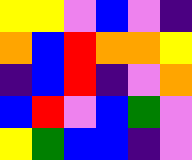[["yellow", "yellow", "violet", "blue", "violet", "indigo"], ["orange", "blue", "red", "orange", "orange", "yellow"], ["indigo", "blue", "red", "indigo", "violet", "orange"], ["blue", "red", "violet", "blue", "green", "violet"], ["yellow", "green", "blue", "blue", "indigo", "violet"]]